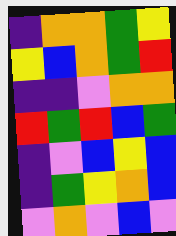[["indigo", "orange", "orange", "green", "yellow"], ["yellow", "blue", "orange", "green", "red"], ["indigo", "indigo", "violet", "orange", "orange"], ["red", "green", "red", "blue", "green"], ["indigo", "violet", "blue", "yellow", "blue"], ["indigo", "green", "yellow", "orange", "blue"], ["violet", "orange", "violet", "blue", "violet"]]